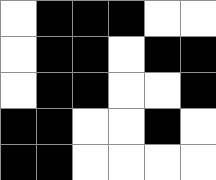[["white", "black", "black", "black", "white", "white"], ["white", "black", "black", "white", "black", "black"], ["white", "black", "black", "white", "white", "black"], ["black", "black", "white", "white", "black", "white"], ["black", "black", "white", "white", "white", "white"]]